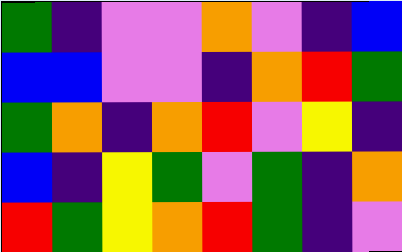[["green", "indigo", "violet", "violet", "orange", "violet", "indigo", "blue"], ["blue", "blue", "violet", "violet", "indigo", "orange", "red", "green"], ["green", "orange", "indigo", "orange", "red", "violet", "yellow", "indigo"], ["blue", "indigo", "yellow", "green", "violet", "green", "indigo", "orange"], ["red", "green", "yellow", "orange", "red", "green", "indigo", "violet"]]